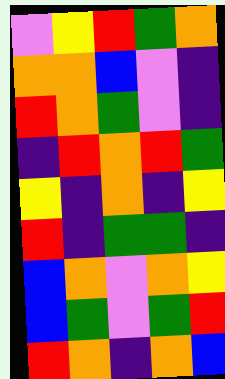[["violet", "yellow", "red", "green", "orange"], ["orange", "orange", "blue", "violet", "indigo"], ["red", "orange", "green", "violet", "indigo"], ["indigo", "red", "orange", "red", "green"], ["yellow", "indigo", "orange", "indigo", "yellow"], ["red", "indigo", "green", "green", "indigo"], ["blue", "orange", "violet", "orange", "yellow"], ["blue", "green", "violet", "green", "red"], ["red", "orange", "indigo", "orange", "blue"]]